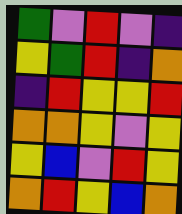[["green", "violet", "red", "violet", "indigo"], ["yellow", "green", "red", "indigo", "orange"], ["indigo", "red", "yellow", "yellow", "red"], ["orange", "orange", "yellow", "violet", "yellow"], ["yellow", "blue", "violet", "red", "yellow"], ["orange", "red", "yellow", "blue", "orange"]]